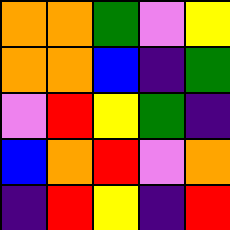[["orange", "orange", "green", "violet", "yellow"], ["orange", "orange", "blue", "indigo", "green"], ["violet", "red", "yellow", "green", "indigo"], ["blue", "orange", "red", "violet", "orange"], ["indigo", "red", "yellow", "indigo", "red"]]